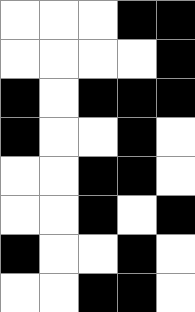[["white", "white", "white", "black", "black"], ["white", "white", "white", "white", "black"], ["black", "white", "black", "black", "black"], ["black", "white", "white", "black", "white"], ["white", "white", "black", "black", "white"], ["white", "white", "black", "white", "black"], ["black", "white", "white", "black", "white"], ["white", "white", "black", "black", "white"]]